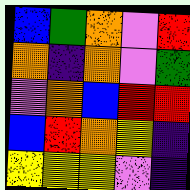[["blue", "green", "orange", "violet", "red"], ["orange", "indigo", "orange", "violet", "green"], ["violet", "orange", "blue", "red", "red"], ["blue", "red", "orange", "yellow", "indigo"], ["yellow", "yellow", "yellow", "violet", "indigo"]]